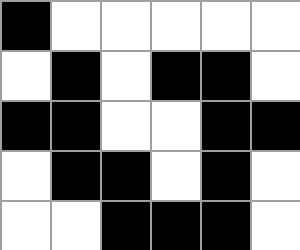[["black", "white", "white", "white", "white", "white"], ["white", "black", "white", "black", "black", "white"], ["black", "black", "white", "white", "black", "black"], ["white", "black", "black", "white", "black", "white"], ["white", "white", "black", "black", "black", "white"]]